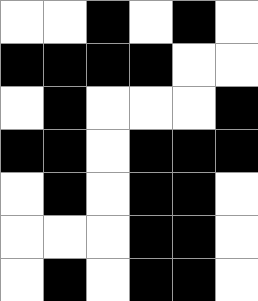[["white", "white", "black", "white", "black", "white"], ["black", "black", "black", "black", "white", "white"], ["white", "black", "white", "white", "white", "black"], ["black", "black", "white", "black", "black", "black"], ["white", "black", "white", "black", "black", "white"], ["white", "white", "white", "black", "black", "white"], ["white", "black", "white", "black", "black", "white"]]